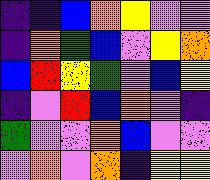[["indigo", "indigo", "blue", "orange", "yellow", "violet", "violet"], ["indigo", "orange", "green", "blue", "violet", "yellow", "orange"], ["blue", "red", "yellow", "green", "violet", "blue", "yellow"], ["indigo", "violet", "red", "blue", "orange", "violet", "indigo"], ["green", "violet", "violet", "orange", "blue", "violet", "violet"], ["violet", "orange", "violet", "orange", "indigo", "yellow", "yellow"]]